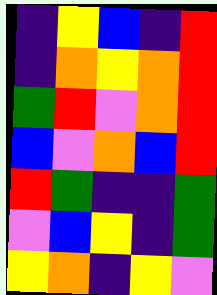[["indigo", "yellow", "blue", "indigo", "red"], ["indigo", "orange", "yellow", "orange", "red"], ["green", "red", "violet", "orange", "red"], ["blue", "violet", "orange", "blue", "red"], ["red", "green", "indigo", "indigo", "green"], ["violet", "blue", "yellow", "indigo", "green"], ["yellow", "orange", "indigo", "yellow", "violet"]]